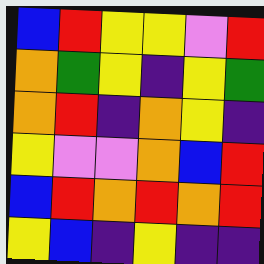[["blue", "red", "yellow", "yellow", "violet", "red"], ["orange", "green", "yellow", "indigo", "yellow", "green"], ["orange", "red", "indigo", "orange", "yellow", "indigo"], ["yellow", "violet", "violet", "orange", "blue", "red"], ["blue", "red", "orange", "red", "orange", "red"], ["yellow", "blue", "indigo", "yellow", "indigo", "indigo"]]